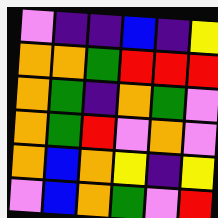[["violet", "indigo", "indigo", "blue", "indigo", "yellow"], ["orange", "orange", "green", "red", "red", "red"], ["orange", "green", "indigo", "orange", "green", "violet"], ["orange", "green", "red", "violet", "orange", "violet"], ["orange", "blue", "orange", "yellow", "indigo", "yellow"], ["violet", "blue", "orange", "green", "violet", "red"]]